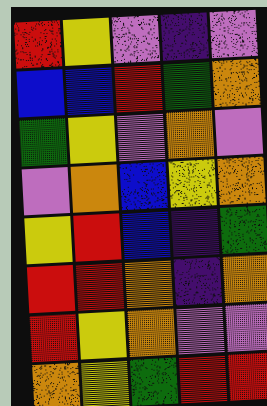[["red", "yellow", "violet", "indigo", "violet"], ["blue", "blue", "red", "green", "orange"], ["green", "yellow", "violet", "orange", "violet"], ["violet", "orange", "blue", "yellow", "orange"], ["yellow", "red", "blue", "indigo", "green"], ["red", "red", "orange", "indigo", "orange"], ["red", "yellow", "orange", "violet", "violet"], ["orange", "yellow", "green", "red", "red"]]